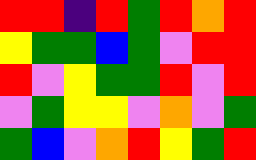[["red", "red", "indigo", "red", "green", "red", "orange", "red"], ["yellow", "green", "green", "blue", "green", "violet", "red", "red"], ["red", "violet", "yellow", "green", "green", "red", "violet", "red"], ["violet", "green", "yellow", "yellow", "violet", "orange", "violet", "green"], ["green", "blue", "violet", "orange", "red", "yellow", "green", "red"]]